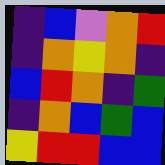[["indigo", "blue", "violet", "orange", "red"], ["indigo", "orange", "yellow", "orange", "indigo"], ["blue", "red", "orange", "indigo", "green"], ["indigo", "orange", "blue", "green", "blue"], ["yellow", "red", "red", "blue", "blue"]]